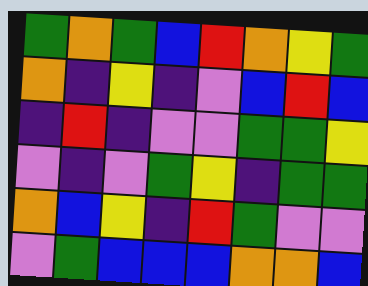[["green", "orange", "green", "blue", "red", "orange", "yellow", "green"], ["orange", "indigo", "yellow", "indigo", "violet", "blue", "red", "blue"], ["indigo", "red", "indigo", "violet", "violet", "green", "green", "yellow"], ["violet", "indigo", "violet", "green", "yellow", "indigo", "green", "green"], ["orange", "blue", "yellow", "indigo", "red", "green", "violet", "violet"], ["violet", "green", "blue", "blue", "blue", "orange", "orange", "blue"]]